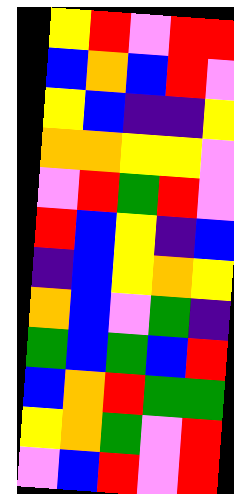[["yellow", "red", "violet", "red", "red"], ["blue", "orange", "blue", "red", "violet"], ["yellow", "blue", "indigo", "indigo", "yellow"], ["orange", "orange", "yellow", "yellow", "violet"], ["violet", "red", "green", "red", "violet"], ["red", "blue", "yellow", "indigo", "blue"], ["indigo", "blue", "yellow", "orange", "yellow"], ["orange", "blue", "violet", "green", "indigo"], ["green", "blue", "green", "blue", "red"], ["blue", "orange", "red", "green", "green"], ["yellow", "orange", "green", "violet", "red"], ["violet", "blue", "red", "violet", "red"]]